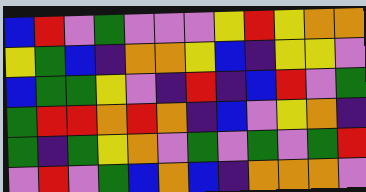[["blue", "red", "violet", "green", "violet", "violet", "violet", "yellow", "red", "yellow", "orange", "orange"], ["yellow", "green", "blue", "indigo", "orange", "orange", "yellow", "blue", "indigo", "yellow", "yellow", "violet"], ["blue", "green", "green", "yellow", "violet", "indigo", "red", "indigo", "blue", "red", "violet", "green"], ["green", "red", "red", "orange", "red", "orange", "indigo", "blue", "violet", "yellow", "orange", "indigo"], ["green", "indigo", "green", "yellow", "orange", "violet", "green", "violet", "green", "violet", "green", "red"], ["violet", "red", "violet", "green", "blue", "orange", "blue", "indigo", "orange", "orange", "orange", "violet"]]